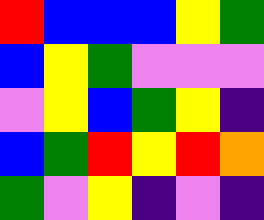[["red", "blue", "blue", "blue", "yellow", "green"], ["blue", "yellow", "green", "violet", "violet", "violet"], ["violet", "yellow", "blue", "green", "yellow", "indigo"], ["blue", "green", "red", "yellow", "red", "orange"], ["green", "violet", "yellow", "indigo", "violet", "indigo"]]